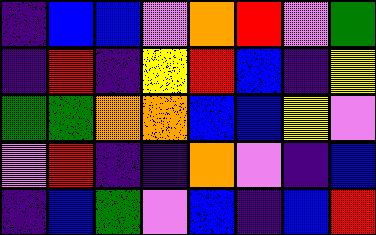[["indigo", "blue", "blue", "violet", "orange", "red", "violet", "green"], ["indigo", "red", "indigo", "yellow", "red", "blue", "indigo", "yellow"], ["green", "green", "orange", "orange", "blue", "blue", "yellow", "violet"], ["violet", "red", "indigo", "indigo", "orange", "violet", "indigo", "blue"], ["indigo", "blue", "green", "violet", "blue", "indigo", "blue", "red"]]